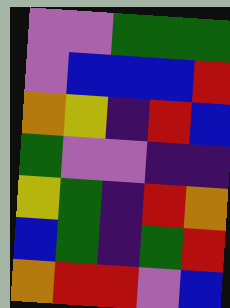[["violet", "violet", "green", "green", "green"], ["violet", "blue", "blue", "blue", "red"], ["orange", "yellow", "indigo", "red", "blue"], ["green", "violet", "violet", "indigo", "indigo"], ["yellow", "green", "indigo", "red", "orange"], ["blue", "green", "indigo", "green", "red"], ["orange", "red", "red", "violet", "blue"]]